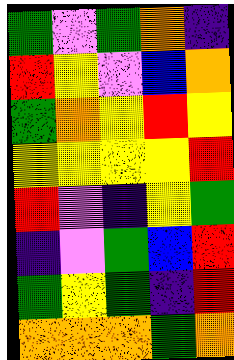[["green", "violet", "green", "orange", "indigo"], ["red", "yellow", "violet", "blue", "orange"], ["green", "orange", "yellow", "red", "yellow"], ["yellow", "yellow", "yellow", "yellow", "red"], ["red", "violet", "indigo", "yellow", "green"], ["indigo", "violet", "green", "blue", "red"], ["green", "yellow", "green", "indigo", "red"], ["orange", "orange", "orange", "green", "orange"]]